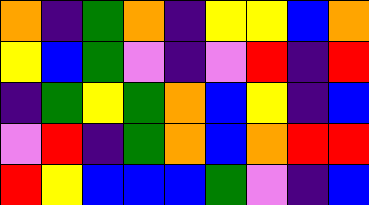[["orange", "indigo", "green", "orange", "indigo", "yellow", "yellow", "blue", "orange"], ["yellow", "blue", "green", "violet", "indigo", "violet", "red", "indigo", "red"], ["indigo", "green", "yellow", "green", "orange", "blue", "yellow", "indigo", "blue"], ["violet", "red", "indigo", "green", "orange", "blue", "orange", "red", "red"], ["red", "yellow", "blue", "blue", "blue", "green", "violet", "indigo", "blue"]]